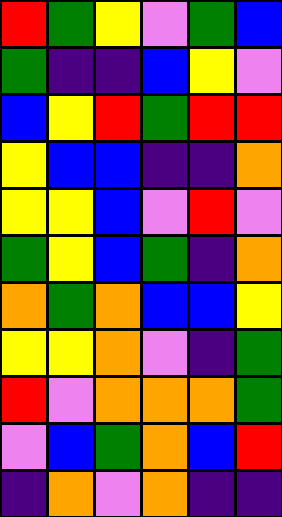[["red", "green", "yellow", "violet", "green", "blue"], ["green", "indigo", "indigo", "blue", "yellow", "violet"], ["blue", "yellow", "red", "green", "red", "red"], ["yellow", "blue", "blue", "indigo", "indigo", "orange"], ["yellow", "yellow", "blue", "violet", "red", "violet"], ["green", "yellow", "blue", "green", "indigo", "orange"], ["orange", "green", "orange", "blue", "blue", "yellow"], ["yellow", "yellow", "orange", "violet", "indigo", "green"], ["red", "violet", "orange", "orange", "orange", "green"], ["violet", "blue", "green", "orange", "blue", "red"], ["indigo", "orange", "violet", "orange", "indigo", "indigo"]]